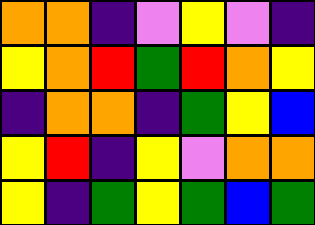[["orange", "orange", "indigo", "violet", "yellow", "violet", "indigo"], ["yellow", "orange", "red", "green", "red", "orange", "yellow"], ["indigo", "orange", "orange", "indigo", "green", "yellow", "blue"], ["yellow", "red", "indigo", "yellow", "violet", "orange", "orange"], ["yellow", "indigo", "green", "yellow", "green", "blue", "green"]]